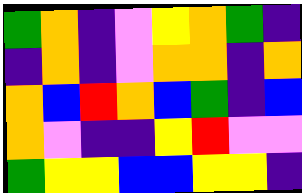[["green", "orange", "indigo", "violet", "yellow", "orange", "green", "indigo"], ["indigo", "orange", "indigo", "violet", "orange", "orange", "indigo", "orange"], ["orange", "blue", "red", "orange", "blue", "green", "indigo", "blue"], ["orange", "violet", "indigo", "indigo", "yellow", "red", "violet", "violet"], ["green", "yellow", "yellow", "blue", "blue", "yellow", "yellow", "indigo"]]